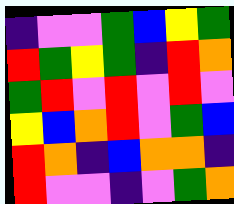[["indigo", "violet", "violet", "green", "blue", "yellow", "green"], ["red", "green", "yellow", "green", "indigo", "red", "orange"], ["green", "red", "violet", "red", "violet", "red", "violet"], ["yellow", "blue", "orange", "red", "violet", "green", "blue"], ["red", "orange", "indigo", "blue", "orange", "orange", "indigo"], ["red", "violet", "violet", "indigo", "violet", "green", "orange"]]